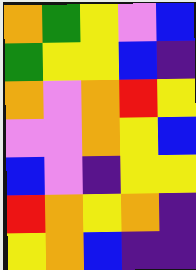[["orange", "green", "yellow", "violet", "blue"], ["green", "yellow", "yellow", "blue", "indigo"], ["orange", "violet", "orange", "red", "yellow"], ["violet", "violet", "orange", "yellow", "blue"], ["blue", "violet", "indigo", "yellow", "yellow"], ["red", "orange", "yellow", "orange", "indigo"], ["yellow", "orange", "blue", "indigo", "indigo"]]